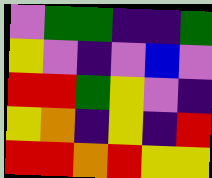[["violet", "green", "green", "indigo", "indigo", "green"], ["yellow", "violet", "indigo", "violet", "blue", "violet"], ["red", "red", "green", "yellow", "violet", "indigo"], ["yellow", "orange", "indigo", "yellow", "indigo", "red"], ["red", "red", "orange", "red", "yellow", "yellow"]]